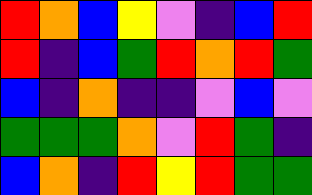[["red", "orange", "blue", "yellow", "violet", "indigo", "blue", "red"], ["red", "indigo", "blue", "green", "red", "orange", "red", "green"], ["blue", "indigo", "orange", "indigo", "indigo", "violet", "blue", "violet"], ["green", "green", "green", "orange", "violet", "red", "green", "indigo"], ["blue", "orange", "indigo", "red", "yellow", "red", "green", "green"]]